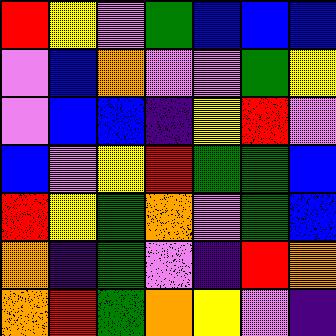[["red", "yellow", "violet", "green", "blue", "blue", "blue"], ["violet", "blue", "orange", "violet", "violet", "green", "yellow"], ["violet", "blue", "blue", "indigo", "yellow", "red", "violet"], ["blue", "violet", "yellow", "red", "green", "green", "blue"], ["red", "yellow", "green", "orange", "violet", "green", "blue"], ["orange", "indigo", "green", "violet", "indigo", "red", "orange"], ["orange", "red", "green", "orange", "yellow", "violet", "indigo"]]